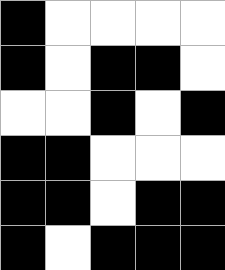[["black", "white", "white", "white", "white"], ["black", "white", "black", "black", "white"], ["white", "white", "black", "white", "black"], ["black", "black", "white", "white", "white"], ["black", "black", "white", "black", "black"], ["black", "white", "black", "black", "black"]]